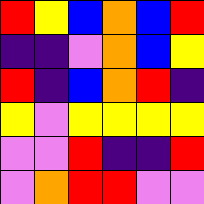[["red", "yellow", "blue", "orange", "blue", "red"], ["indigo", "indigo", "violet", "orange", "blue", "yellow"], ["red", "indigo", "blue", "orange", "red", "indigo"], ["yellow", "violet", "yellow", "yellow", "yellow", "yellow"], ["violet", "violet", "red", "indigo", "indigo", "red"], ["violet", "orange", "red", "red", "violet", "violet"]]